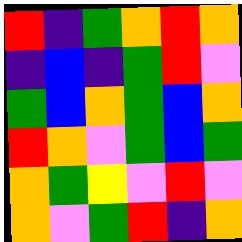[["red", "indigo", "green", "orange", "red", "orange"], ["indigo", "blue", "indigo", "green", "red", "violet"], ["green", "blue", "orange", "green", "blue", "orange"], ["red", "orange", "violet", "green", "blue", "green"], ["orange", "green", "yellow", "violet", "red", "violet"], ["orange", "violet", "green", "red", "indigo", "orange"]]